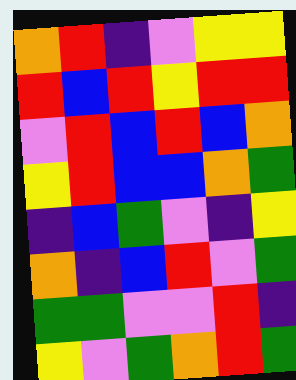[["orange", "red", "indigo", "violet", "yellow", "yellow"], ["red", "blue", "red", "yellow", "red", "red"], ["violet", "red", "blue", "red", "blue", "orange"], ["yellow", "red", "blue", "blue", "orange", "green"], ["indigo", "blue", "green", "violet", "indigo", "yellow"], ["orange", "indigo", "blue", "red", "violet", "green"], ["green", "green", "violet", "violet", "red", "indigo"], ["yellow", "violet", "green", "orange", "red", "green"]]